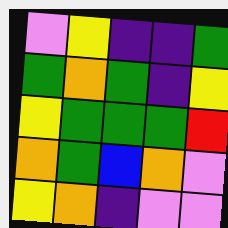[["violet", "yellow", "indigo", "indigo", "green"], ["green", "orange", "green", "indigo", "yellow"], ["yellow", "green", "green", "green", "red"], ["orange", "green", "blue", "orange", "violet"], ["yellow", "orange", "indigo", "violet", "violet"]]